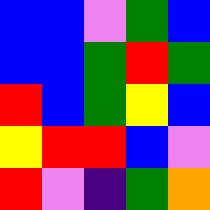[["blue", "blue", "violet", "green", "blue"], ["blue", "blue", "green", "red", "green"], ["red", "blue", "green", "yellow", "blue"], ["yellow", "red", "red", "blue", "violet"], ["red", "violet", "indigo", "green", "orange"]]